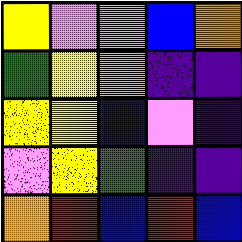[["yellow", "violet", "violet", "blue", "orange"], ["green", "yellow", "orange", "indigo", "indigo"], ["yellow", "yellow", "blue", "violet", "indigo"], ["violet", "yellow", "green", "indigo", "indigo"], ["orange", "red", "blue", "red", "blue"]]